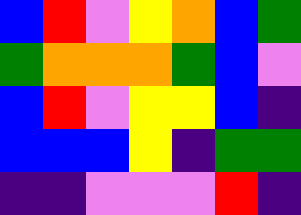[["blue", "red", "violet", "yellow", "orange", "blue", "green"], ["green", "orange", "orange", "orange", "green", "blue", "violet"], ["blue", "red", "violet", "yellow", "yellow", "blue", "indigo"], ["blue", "blue", "blue", "yellow", "indigo", "green", "green"], ["indigo", "indigo", "violet", "violet", "violet", "red", "indigo"]]